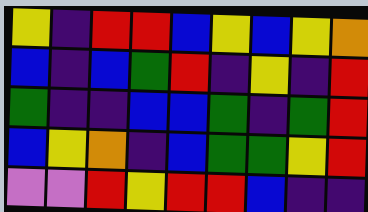[["yellow", "indigo", "red", "red", "blue", "yellow", "blue", "yellow", "orange"], ["blue", "indigo", "blue", "green", "red", "indigo", "yellow", "indigo", "red"], ["green", "indigo", "indigo", "blue", "blue", "green", "indigo", "green", "red"], ["blue", "yellow", "orange", "indigo", "blue", "green", "green", "yellow", "red"], ["violet", "violet", "red", "yellow", "red", "red", "blue", "indigo", "indigo"]]